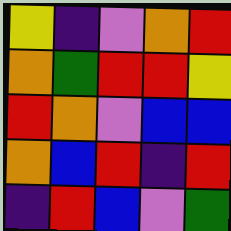[["yellow", "indigo", "violet", "orange", "red"], ["orange", "green", "red", "red", "yellow"], ["red", "orange", "violet", "blue", "blue"], ["orange", "blue", "red", "indigo", "red"], ["indigo", "red", "blue", "violet", "green"]]